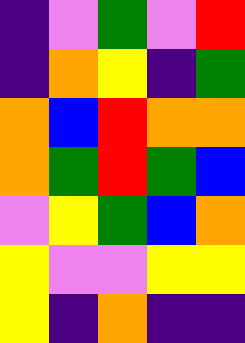[["indigo", "violet", "green", "violet", "red"], ["indigo", "orange", "yellow", "indigo", "green"], ["orange", "blue", "red", "orange", "orange"], ["orange", "green", "red", "green", "blue"], ["violet", "yellow", "green", "blue", "orange"], ["yellow", "violet", "violet", "yellow", "yellow"], ["yellow", "indigo", "orange", "indigo", "indigo"]]